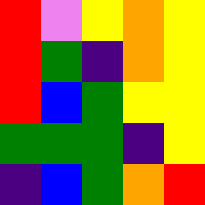[["red", "violet", "yellow", "orange", "yellow"], ["red", "green", "indigo", "orange", "yellow"], ["red", "blue", "green", "yellow", "yellow"], ["green", "green", "green", "indigo", "yellow"], ["indigo", "blue", "green", "orange", "red"]]